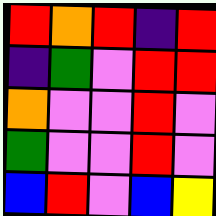[["red", "orange", "red", "indigo", "red"], ["indigo", "green", "violet", "red", "red"], ["orange", "violet", "violet", "red", "violet"], ["green", "violet", "violet", "red", "violet"], ["blue", "red", "violet", "blue", "yellow"]]